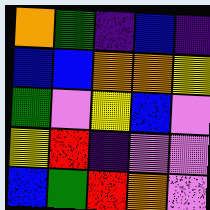[["orange", "green", "indigo", "blue", "indigo"], ["blue", "blue", "orange", "orange", "yellow"], ["green", "violet", "yellow", "blue", "violet"], ["yellow", "red", "indigo", "violet", "violet"], ["blue", "green", "red", "orange", "violet"]]